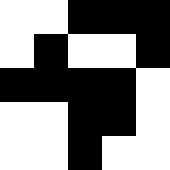[["white", "white", "black", "black", "black"], ["white", "black", "white", "white", "black"], ["black", "black", "black", "black", "white"], ["white", "white", "black", "black", "white"], ["white", "white", "black", "white", "white"]]